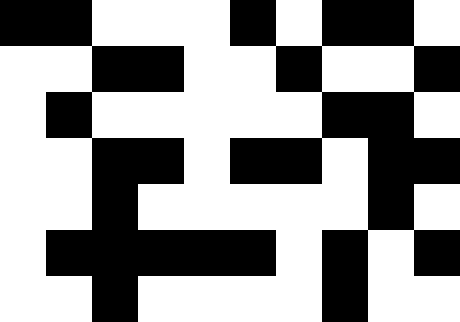[["black", "black", "white", "white", "white", "black", "white", "black", "black", "white"], ["white", "white", "black", "black", "white", "white", "black", "white", "white", "black"], ["white", "black", "white", "white", "white", "white", "white", "black", "black", "white"], ["white", "white", "black", "black", "white", "black", "black", "white", "black", "black"], ["white", "white", "black", "white", "white", "white", "white", "white", "black", "white"], ["white", "black", "black", "black", "black", "black", "white", "black", "white", "black"], ["white", "white", "black", "white", "white", "white", "white", "black", "white", "white"]]